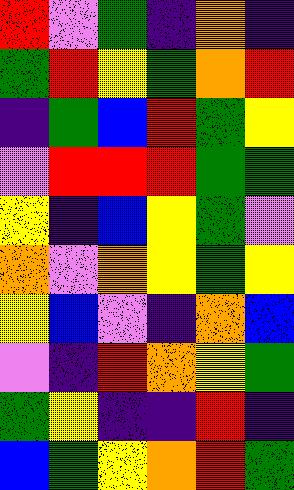[["red", "violet", "green", "indigo", "orange", "indigo"], ["green", "red", "yellow", "green", "orange", "red"], ["indigo", "green", "blue", "red", "green", "yellow"], ["violet", "red", "red", "red", "green", "green"], ["yellow", "indigo", "blue", "yellow", "green", "violet"], ["orange", "violet", "orange", "yellow", "green", "yellow"], ["yellow", "blue", "violet", "indigo", "orange", "blue"], ["violet", "indigo", "red", "orange", "yellow", "green"], ["green", "yellow", "indigo", "indigo", "red", "indigo"], ["blue", "green", "yellow", "orange", "red", "green"]]